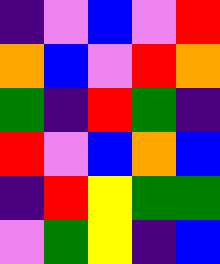[["indigo", "violet", "blue", "violet", "red"], ["orange", "blue", "violet", "red", "orange"], ["green", "indigo", "red", "green", "indigo"], ["red", "violet", "blue", "orange", "blue"], ["indigo", "red", "yellow", "green", "green"], ["violet", "green", "yellow", "indigo", "blue"]]